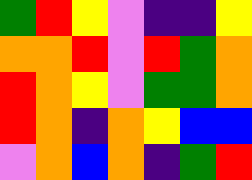[["green", "red", "yellow", "violet", "indigo", "indigo", "yellow"], ["orange", "orange", "red", "violet", "red", "green", "orange"], ["red", "orange", "yellow", "violet", "green", "green", "orange"], ["red", "orange", "indigo", "orange", "yellow", "blue", "blue"], ["violet", "orange", "blue", "orange", "indigo", "green", "red"]]